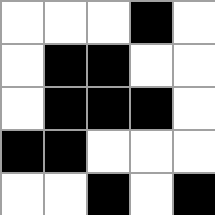[["white", "white", "white", "black", "white"], ["white", "black", "black", "white", "white"], ["white", "black", "black", "black", "white"], ["black", "black", "white", "white", "white"], ["white", "white", "black", "white", "black"]]